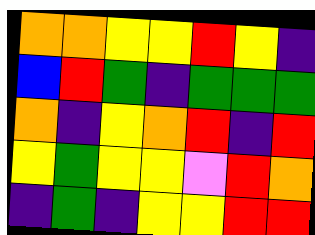[["orange", "orange", "yellow", "yellow", "red", "yellow", "indigo"], ["blue", "red", "green", "indigo", "green", "green", "green"], ["orange", "indigo", "yellow", "orange", "red", "indigo", "red"], ["yellow", "green", "yellow", "yellow", "violet", "red", "orange"], ["indigo", "green", "indigo", "yellow", "yellow", "red", "red"]]